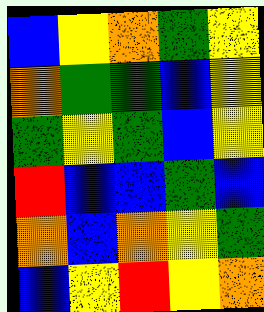[["blue", "yellow", "orange", "green", "yellow"], ["orange", "green", "green", "blue", "yellow"], ["green", "yellow", "green", "blue", "yellow"], ["red", "blue", "blue", "green", "blue"], ["orange", "blue", "orange", "yellow", "green"], ["blue", "yellow", "red", "yellow", "orange"]]